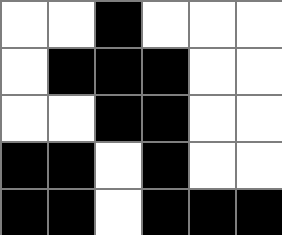[["white", "white", "black", "white", "white", "white"], ["white", "black", "black", "black", "white", "white"], ["white", "white", "black", "black", "white", "white"], ["black", "black", "white", "black", "white", "white"], ["black", "black", "white", "black", "black", "black"]]